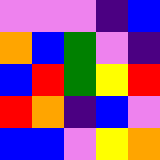[["violet", "violet", "violet", "indigo", "blue"], ["orange", "blue", "green", "violet", "indigo"], ["blue", "red", "green", "yellow", "red"], ["red", "orange", "indigo", "blue", "violet"], ["blue", "blue", "violet", "yellow", "orange"]]